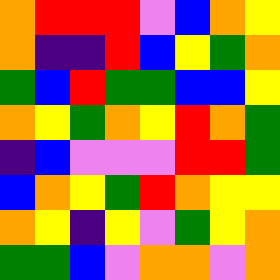[["orange", "red", "red", "red", "violet", "blue", "orange", "yellow"], ["orange", "indigo", "indigo", "red", "blue", "yellow", "green", "orange"], ["green", "blue", "red", "green", "green", "blue", "blue", "yellow"], ["orange", "yellow", "green", "orange", "yellow", "red", "orange", "green"], ["indigo", "blue", "violet", "violet", "violet", "red", "red", "green"], ["blue", "orange", "yellow", "green", "red", "orange", "yellow", "yellow"], ["orange", "yellow", "indigo", "yellow", "violet", "green", "yellow", "orange"], ["green", "green", "blue", "violet", "orange", "orange", "violet", "orange"]]